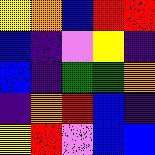[["yellow", "orange", "blue", "red", "red"], ["blue", "indigo", "violet", "yellow", "indigo"], ["blue", "indigo", "green", "green", "orange"], ["indigo", "orange", "red", "blue", "indigo"], ["yellow", "red", "violet", "blue", "blue"]]